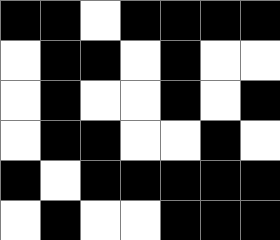[["black", "black", "white", "black", "black", "black", "black"], ["white", "black", "black", "white", "black", "white", "white"], ["white", "black", "white", "white", "black", "white", "black"], ["white", "black", "black", "white", "white", "black", "white"], ["black", "white", "black", "black", "black", "black", "black"], ["white", "black", "white", "white", "black", "black", "black"]]